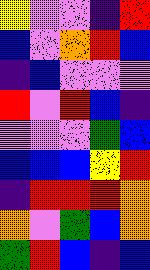[["yellow", "violet", "violet", "indigo", "red"], ["blue", "violet", "orange", "red", "blue"], ["indigo", "blue", "violet", "violet", "violet"], ["red", "violet", "red", "blue", "indigo"], ["violet", "violet", "violet", "green", "blue"], ["blue", "blue", "blue", "yellow", "red"], ["indigo", "red", "red", "red", "orange"], ["orange", "violet", "green", "blue", "orange"], ["green", "red", "blue", "indigo", "blue"]]